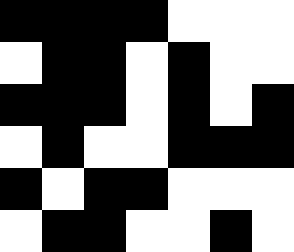[["black", "black", "black", "black", "white", "white", "white"], ["white", "black", "black", "white", "black", "white", "white"], ["black", "black", "black", "white", "black", "white", "black"], ["white", "black", "white", "white", "black", "black", "black"], ["black", "white", "black", "black", "white", "white", "white"], ["white", "black", "black", "white", "white", "black", "white"]]